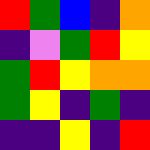[["red", "green", "blue", "indigo", "orange"], ["indigo", "violet", "green", "red", "yellow"], ["green", "red", "yellow", "orange", "orange"], ["green", "yellow", "indigo", "green", "indigo"], ["indigo", "indigo", "yellow", "indigo", "red"]]